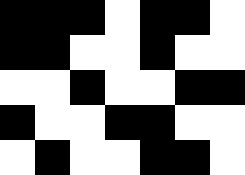[["black", "black", "black", "white", "black", "black", "white"], ["black", "black", "white", "white", "black", "white", "white"], ["white", "white", "black", "white", "white", "black", "black"], ["black", "white", "white", "black", "black", "white", "white"], ["white", "black", "white", "white", "black", "black", "white"]]